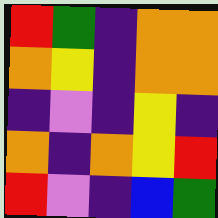[["red", "green", "indigo", "orange", "orange"], ["orange", "yellow", "indigo", "orange", "orange"], ["indigo", "violet", "indigo", "yellow", "indigo"], ["orange", "indigo", "orange", "yellow", "red"], ["red", "violet", "indigo", "blue", "green"]]